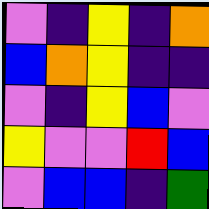[["violet", "indigo", "yellow", "indigo", "orange"], ["blue", "orange", "yellow", "indigo", "indigo"], ["violet", "indigo", "yellow", "blue", "violet"], ["yellow", "violet", "violet", "red", "blue"], ["violet", "blue", "blue", "indigo", "green"]]